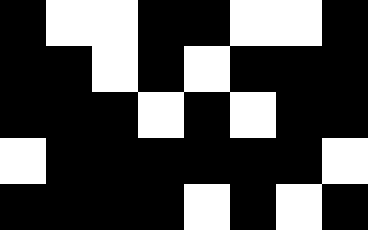[["black", "white", "white", "black", "black", "white", "white", "black"], ["black", "black", "white", "black", "white", "black", "black", "black"], ["black", "black", "black", "white", "black", "white", "black", "black"], ["white", "black", "black", "black", "black", "black", "black", "white"], ["black", "black", "black", "black", "white", "black", "white", "black"]]